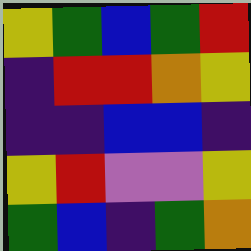[["yellow", "green", "blue", "green", "red"], ["indigo", "red", "red", "orange", "yellow"], ["indigo", "indigo", "blue", "blue", "indigo"], ["yellow", "red", "violet", "violet", "yellow"], ["green", "blue", "indigo", "green", "orange"]]